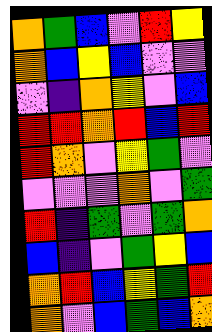[["orange", "green", "blue", "violet", "red", "yellow"], ["orange", "blue", "yellow", "blue", "violet", "violet"], ["violet", "indigo", "orange", "yellow", "violet", "blue"], ["red", "red", "orange", "red", "blue", "red"], ["red", "orange", "violet", "yellow", "green", "violet"], ["violet", "violet", "violet", "orange", "violet", "green"], ["red", "indigo", "green", "violet", "green", "orange"], ["blue", "indigo", "violet", "green", "yellow", "blue"], ["orange", "red", "blue", "yellow", "green", "red"], ["orange", "violet", "blue", "green", "blue", "orange"]]